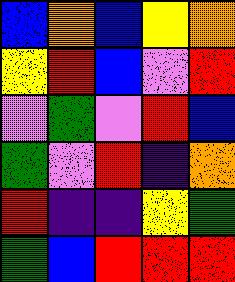[["blue", "orange", "blue", "yellow", "orange"], ["yellow", "red", "blue", "violet", "red"], ["violet", "green", "violet", "red", "blue"], ["green", "violet", "red", "indigo", "orange"], ["red", "indigo", "indigo", "yellow", "green"], ["green", "blue", "red", "red", "red"]]